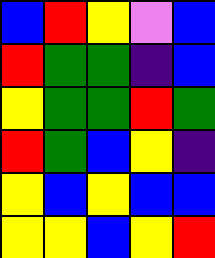[["blue", "red", "yellow", "violet", "blue"], ["red", "green", "green", "indigo", "blue"], ["yellow", "green", "green", "red", "green"], ["red", "green", "blue", "yellow", "indigo"], ["yellow", "blue", "yellow", "blue", "blue"], ["yellow", "yellow", "blue", "yellow", "red"]]